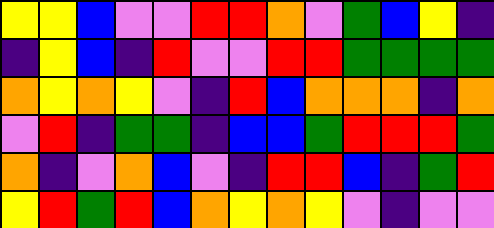[["yellow", "yellow", "blue", "violet", "violet", "red", "red", "orange", "violet", "green", "blue", "yellow", "indigo"], ["indigo", "yellow", "blue", "indigo", "red", "violet", "violet", "red", "red", "green", "green", "green", "green"], ["orange", "yellow", "orange", "yellow", "violet", "indigo", "red", "blue", "orange", "orange", "orange", "indigo", "orange"], ["violet", "red", "indigo", "green", "green", "indigo", "blue", "blue", "green", "red", "red", "red", "green"], ["orange", "indigo", "violet", "orange", "blue", "violet", "indigo", "red", "red", "blue", "indigo", "green", "red"], ["yellow", "red", "green", "red", "blue", "orange", "yellow", "orange", "yellow", "violet", "indigo", "violet", "violet"]]